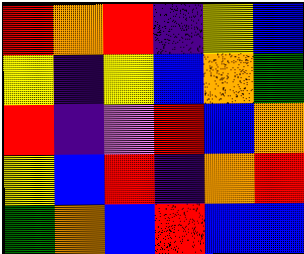[["red", "orange", "red", "indigo", "yellow", "blue"], ["yellow", "indigo", "yellow", "blue", "orange", "green"], ["red", "indigo", "violet", "red", "blue", "orange"], ["yellow", "blue", "red", "indigo", "orange", "red"], ["green", "orange", "blue", "red", "blue", "blue"]]